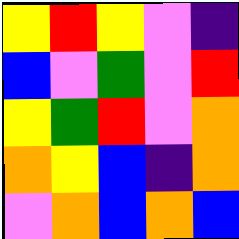[["yellow", "red", "yellow", "violet", "indigo"], ["blue", "violet", "green", "violet", "red"], ["yellow", "green", "red", "violet", "orange"], ["orange", "yellow", "blue", "indigo", "orange"], ["violet", "orange", "blue", "orange", "blue"]]